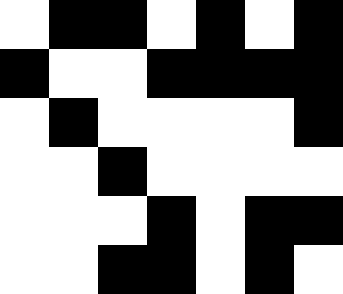[["white", "black", "black", "white", "black", "white", "black"], ["black", "white", "white", "black", "black", "black", "black"], ["white", "black", "white", "white", "white", "white", "black"], ["white", "white", "black", "white", "white", "white", "white"], ["white", "white", "white", "black", "white", "black", "black"], ["white", "white", "black", "black", "white", "black", "white"]]